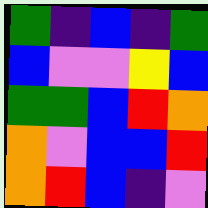[["green", "indigo", "blue", "indigo", "green"], ["blue", "violet", "violet", "yellow", "blue"], ["green", "green", "blue", "red", "orange"], ["orange", "violet", "blue", "blue", "red"], ["orange", "red", "blue", "indigo", "violet"]]